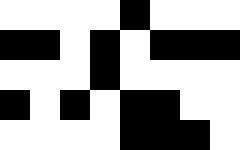[["white", "white", "white", "white", "black", "white", "white", "white"], ["black", "black", "white", "black", "white", "black", "black", "black"], ["white", "white", "white", "black", "white", "white", "white", "white"], ["black", "white", "black", "white", "black", "black", "white", "white"], ["white", "white", "white", "white", "black", "black", "black", "white"]]